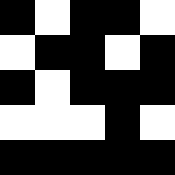[["black", "white", "black", "black", "white"], ["white", "black", "black", "white", "black"], ["black", "white", "black", "black", "black"], ["white", "white", "white", "black", "white"], ["black", "black", "black", "black", "black"]]